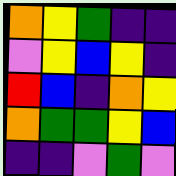[["orange", "yellow", "green", "indigo", "indigo"], ["violet", "yellow", "blue", "yellow", "indigo"], ["red", "blue", "indigo", "orange", "yellow"], ["orange", "green", "green", "yellow", "blue"], ["indigo", "indigo", "violet", "green", "violet"]]